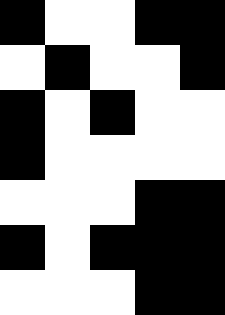[["black", "white", "white", "black", "black"], ["white", "black", "white", "white", "black"], ["black", "white", "black", "white", "white"], ["black", "white", "white", "white", "white"], ["white", "white", "white", "black", "black"], ["black", "white", "black", "black", "black"], ["white", "white", "white", "black", "black"]]